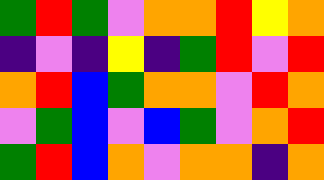[["green", "red", "green", "violet", "orange", "orange", "red", "yellow", "orange"], ["indigo", "violet", "indigo", "yellow", "indigo", "green", "red", "violet", "red"], ["orange", "red", "blue", "green", "orange", "orange", "violet", "red", "orange"], ["violet", "green", "blue", "violet", "blue", "green", "violet", "orange", "red"], ["green", "red", "blue", "orange", "violet", "orange", "orange", "indigo", "orange"]]